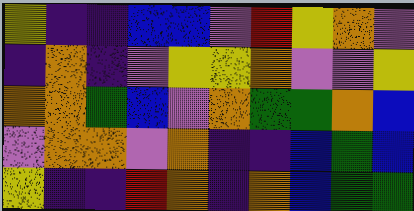[["yellow", "indigo", "indigo", "blue", "blue", "violet", "red", "yellow", "orange", "violet"], ["indigo", "orange", "indigo", "violet", "yellow", "yellow", "orange", "violet", "violet", "yellow"], ["orange", "orange", "green", "blue", "violet", "orange", "green", "green", "orange", "blue"], ["violet", "orange", "orange", "violet", "orange", "indigo", "indigo", "blue", "green", "blue"], ["yellow", "indigo", "indigo", "red", "orange", "indigo", "orange", "blue", "green", "green"]]